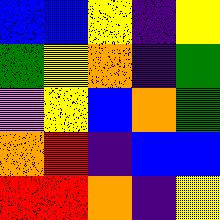[["blue", "blue", "yellow", "indigo", "yellow"], ["green", "yellow", "orange", "indigo", "green"], ["violet", "yellow", "blue", "orange", "green"], ["orange", "red", "indigo", "blue", "blue"], ["red", "red", "orange", "indigo", "yellow"]]